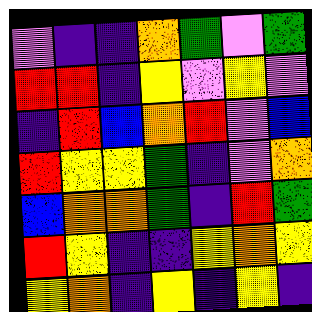[["violet", "indigo", "indigo", "orange", "green", "violet", "green"], ["red", "red", "indigo", "yellow", "violet", "yellow", "violet"], ["indigo", "red", "blue", "orange", "red", "violet", "blue"], ["red", "yellow", "yellow", "green", "indigo", "violet", "orange"], ["blue", "orange", "orange", "green", "indigo", "red", "green"], ["red", "yellow", "indigo", "indigo", "yellow", "orange", "yellow"], ["yellow", "orange", "indigo", "yellow", "indigo", "yellow", "indigo"]]